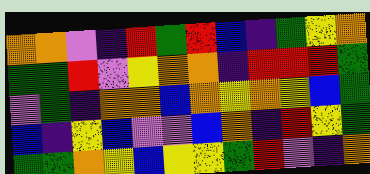[["orange", "orange", "violet", "indigo", "red", "green", "red", "blue", "indigo", "green", "yellow", "orange"], ["green", "green", "red", "violet", "yellow", "orange", "orange", "indigo", "red", "red", "red", "green"], ["violet", "green", "indigo", "orange", "orange", "blue", "orange", "yellow", "orange", "yellow", "blue", "green"], ["blue", "indigo", "yellow", "blue", "violet", "violet", "blue", "orange", "indigo", "red", "yellow", "green"], ["green", "green", "orange", "yellow", "blue", "yellow", "yellow", "green", "red", "violet", "indigo", "orange"]]